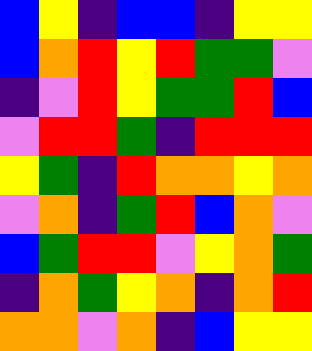[["blue", "yellow", "indigo", "blue", "blue", "indigo", "yellow", "yellow"], ["blue", "orange", "red", "yellow", "red", "green", "green", "violet"], ["indigo", "violet", "red", "yellow", "green", "green", "red", "blue"], ["violet", "red", "red", "green", "indigo", "red", "red", "red"], ["yellow", "green", "indigo", "red", "orange", "orange", "yellow", "orange"], ["violet", "orange", "indigo", "green", "red", "blue", "orange", "violet"], ["blue", "green", "red", "red", "violet", "yellow", "orange", "green"], ["indigo", "orange", "green", "yellow", "orange", "indigo", "orange", "red"], ["orange", "orange", "violet", "orange", "indigo", "blue", "yellow", "yellow"]]